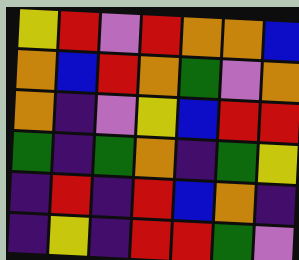[["yellow", "red", "violet", "red", "orange", "orange", "blue"], ["orange", "blue", "red", "orange", "green", "violet", "orange"], ["orange", "indigo", "violet", "yellow", "blue", "red", "red"], ["green", "indigo", "green", "orange", "indigo", "green", "yellow"], ["indigo", "red", "indigo", "red", "blue", "orange", "indigo"], ["indigo", "yellow", "indigo", "red", "red", "green", "violet"]]